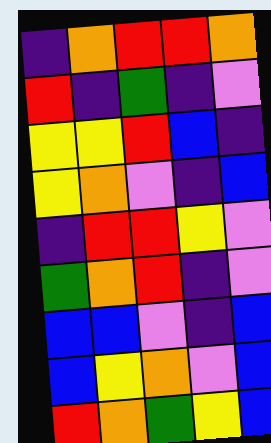[["indigo", "orange", "red", "red", "orange"], ["red", "indigo", "green", "indigo", "violet"], ["yellow", "yellow", "red", "blue", "indigo"], ["yellow", "orange", "violet", "indigo", "blue"], ["indigo", "red", "red", "yellow", "violet"], ["green", "orange", "red", "indigo", "violet"], ["blue", "blue", "violet", "indigo", "blue"], ["blue", "yellow", "orange", "violet", "blue"], ["red", "orange", "green", "yellow", "blue"]]